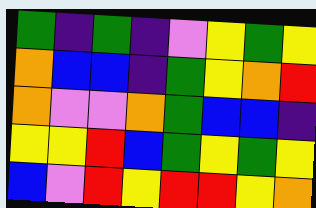[["green", "indigo", "green", "indigo", "violet", "yellow", "green", "yellow"], ["orange", "blue", "blue", "indigo", "green", "yellow", "orange", "red"], ["orange", "violet", "violet", "orange", "green", "blue", "blue", "indigo"], ["yellow", "yellow", "red", "blue", "green", "yellow", "green", "yellow"], ["blue", "violet", "red", "yellow", "red", "red", "yellow", "orange"]]